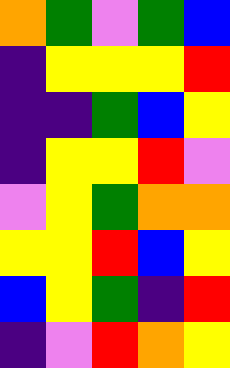[["orange", "green", "violet", "green", "blue"], ["indigo", "yellow", "yellow", "yellow", "red"], ["indigo", "indigo", "green", "blue", "yellow"], ["indigo", "yellow", "yellow", "red", "violet"], ["violet", "yellow", "green", "orange", "orange"], ["yellow", "yellow", "red", "blue", "yellow"], ["blue", "yellow", "green", "indigo", "red"], ["indigo", "violet", "red", "orange", "yellow"]]